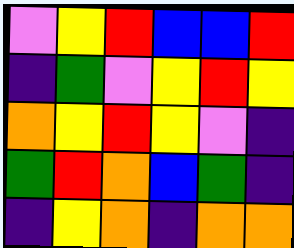[["violet", "yellow", "red", "blue", "blue", "red"], ["indigo", "green", "violet", "yellow", "red", "yellow"], ["orange", "yellow", "red", "yellow", "violet", "indigo"], ["green", "red", "orange", "blue", "green", "indigo"], ["indigo", "yellow", "orange", "indigo", "orange", "orange"]]